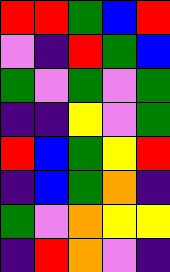[["red", "red", "green", "blue", "red"], ["violet", "indigo", "red", "green", "blue"], ["green", "violet", "green", "violet", "green"], ["indigo", "indigo", "yellow", "violet", "green"], ["red", "blue", "green", "yellow", "red"], ["indigo", "blue", "green", "orange", "indigo"], ["green", "violet", "orange", "yellow", "yellow"], ["indigo", "red", "orange", "violet", "indigo"]]